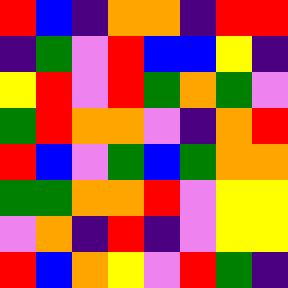[["red", "blue", "indigo", "orange", "orange", "indigo", "red", "red"], ["indigo", "green", "violet", "red", "blue", "blue", "yellow", "indigo"], ["yellow", "red", "violet", "red", "green", "orange", "green", "violet"], ["green", "red", "orange", "orange", "violet", "indigo", "orange", "red"], ["red", "blue", "violet", "green", "blue", "green", "orange", "orange"], ["green", "green", "orange", "orange", "red", "violet", "yellow", "yellow"], ["violet", "orange", "indigo", "red", "indigo", "violet", "yellow", "yellow"], ["red", "blue", "orange", "yellow", "violet", "red", "green", "indigo"]]